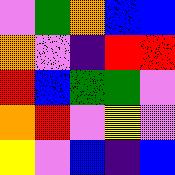[["violet", "green", "orange", "blue", "blue"], ["orange", "violet", "indigo", "red", "red"], ["red", "blue", "green", "green", "violet"], ["orange", "red", "violet", "yellow", "violet"], ["yellow", "violet", "blue", "indigo", "blue"]]